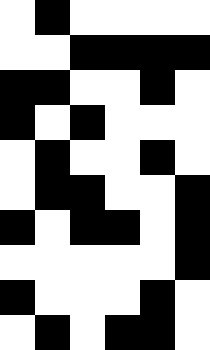[["white", "black", "white", "white", "white", "white"], ["white", "white", "black", "black", "black", "black"], ["black", "black", "white", "white", "black", "white"], ["black", "white", "black", "white", "white", "white"], ["white", "black", "white", "white", "black", "white"], ["white", "black", "black", "white", "white", "black"], ["black", "white", "black", "black", "white", "black"], ["white", "white", "white", "white", "white", "black"], ["black", "white", "white", "white", "black", "white"], ["white", "black", "white", "black", "black", "white"]]